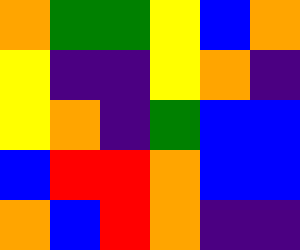[["orange", "green", "green", "yellow", "blue", "orange"], ["yellow", "indigo", "indigo", "yellow", "orange", "indigo"], ["yellow", "orange", "indigo", "green", "blue", "blue"], ["blue", "red", "red", "orange", "blue", "blue"], ["orange", "blue", "red", "orange", "indigo", "indigo"]]